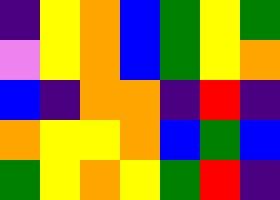[["indigo", "yellow", "orange", "blue", "green", "yellow", "green"], ["violet", "yellow", "orange", "blue", "green", "yellow", "orange"], ["blue", "indigo", "orange", "orange", "indigo", "red", "indigo"], ["orange", "yellow", "yellow", "orange", "blue", "green", "blue"], ["green", "yellow", "orange", "yellow", "green", "red", "indigo"]]